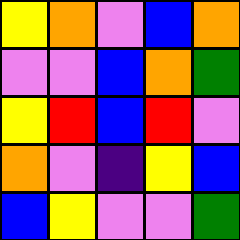[["yellow", "orange", "violet", "blue", "orange"], ["violet", "violet", "blue", "orange", "green"], ["yellow", "red", "blue", "red", "violet"], ["orange", "violet", "indigo", "yellow", "blue"], ["blue", "yellow", "violet", "violet", "green"]]